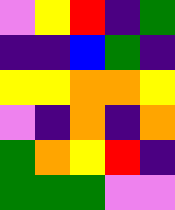[["violet", "yellow", "red", "indigo", "green"], ["indigo", "indigo", "blue", "green", "indigo"], ["yellow", "yellow", "orange", "orange", "yellow"], ["violet", "indigo", "orange", "indigo", "orange"], ["green", "orange", "yellow", "red", "indigo"], ["green", "green", "green", "violet", "violet"]]